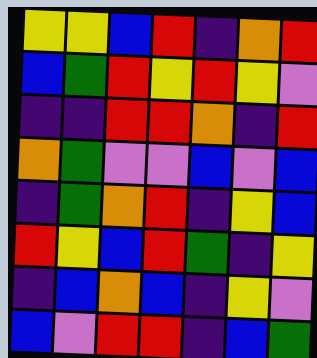[["yellow", "yellow", "blue", "red", "indigo", "orange", "red"], ["blue", "green", "red", "yellow", "red", "yellow", "violet"], ["indigo", "indigo", "red", "red", "orange", "indigo", "red"], ["orange", "green", "violet", "violet", "blue", "violet", "blue"], ["indigo", "green", "orange", "red", "indigo", "yellow", "blue"], ["red", "yellow", "blue", "red", "green", "indigo", "yellow"], ["indigo", "blue", "orange", "blue", "indigo", "yellow", "violet"], ["blue", "violet", "red", "red", "indigo", "blue", "green"]]